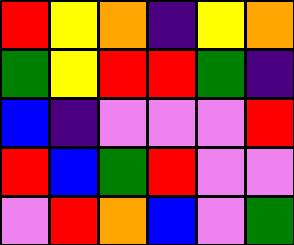[["red", "yellow", "orange", "indigo", "yellow", "orange"], ["green", "yellow", "red", "red", "green", "indigo"], ["blue", "indigo", "violet", "violet", "violet", "red"], ["red", "blue", "green", "red", "violet", "violet"], ["violet", "red", "orange", "blue", "violet", "green"]]